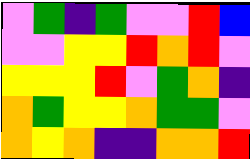[["violet", "green", "indigo", "green", "violet", "violet", "red", "blue"], ["violet", "violet", "yellow", "yellow", "red", "orange", "red", "violet"], ["yellow", "yellow", "yellow", "red", "violet", "green", "orange", "indigo"], ["orange", "green", "yellow", "yellow", "orange", "green", "green", "violet"], ["orange", "yellow", "orange", "indigo", "indigo", "orange", "orange", "red"]]